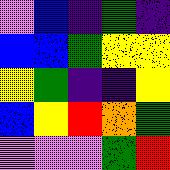[["violet", "blue", "indigo", "green", "indigo"], ["blue", "blue", "green", "yellow", "yellow"], ["yellow", "green", "indigo", "indigo", "yellow"], ["blue", "yellow", "red", "orange", "green"], ["violet", "violet", "violet", "green", "red"]]